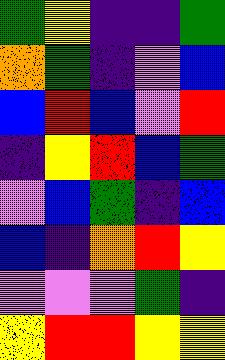[["green", "yellow", "indigo", "indigo", "green"], ["orange", "green", "indigo", "violet", "blue"], ["blue", "red", "blue", "violet", "red"], ["indigo", "yellow", "red", "blue", "green"], ["violet", "blue", "green", "indigo", "blue"], ["blue", "indigo", "orange", "red", "yellow"], ["violet", "violet", "violet", "green", "indigo"], ["yellow", "red", "red", "yellow", "yellow"]]